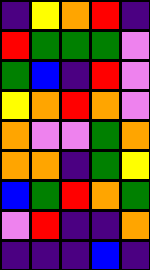[["indigo", "yellow", "orange", "red", "indigo"], ["red", "green", "green", "green", "violet"], ["green", "blue", "indigo", "red", "violet"], ["yellow", "orange", "red", "orange", "violet"], ["orange", "violet", "violet", "green", "orange"], ["orange", "orange", "indigo", "green", "yellow"], ["blue", "green", "red", "orange", "green"], ["violet", "red", "indigo", "indigo", "orange"], ["indigo", "indigo", "indigo", "blue", "indigo"]]